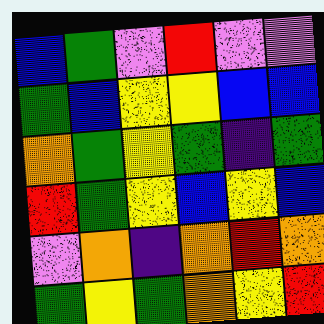[["blue", "green", "violet", "red", "violet", "violet"], ["green", "blue", "yellow", "yellow", "blue", "blue"], ["orange", "green", "yellow", "green", "indigo", "green"], ["red", "green", "yellow", "blue", "yellow", "blue"], ["violet", "orange", "indigo", "orange", "red", "orange"], ["green", "yellow", "green", "orange", "yellow", "red"]]